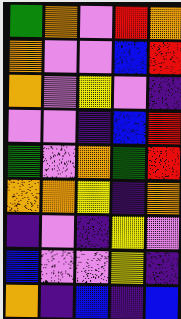[["green", "orange", "violet", "red", "orange"], ["orange", "violet", "violet", "blue", "red"], ["orange", "violet", "yellow", "violet", "indigo"], ["violet", "violet", "indigo", "blue", "red"], ["green", "violet", "orange", "green", "red"], ["orange", "orange", "yellow", "indigo", "orange"], ["indigo", "violet", "indigo", "yellow", "violet"], ["blue", "violet", "violet", "yellow", "indigo"], ["orange", "indigo", "blue", "indigo", "blue"]]